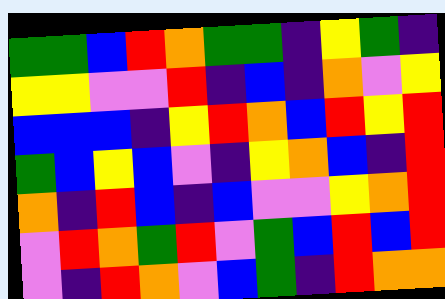[["green", "green", "blue", "red", "orange", "green", "green", "indigo", "yellow", "green", "indigo"], ["yellow", "yellow", "violet", "violet", "red", "indigo", "blue", "indigo", "orange", "violet", "yellow"], ["blue", "blue", "blue", "indigo", "yellow", "red", "orange", "blue", "red", "yellow", "red"], ["green", "blue", "yellow", "blue", "violet", "indigo", "yellow", "orange", "blue", "indigo", "red"], ["orange", "indigo", "red", "blue", "indigo", "blue", "violet", "violet", "yellow", "orange", "red"], ["violet", "red", "orange", "green", "red", "violet", "green", "blue", "red", "blue", "red"], ["violet", "indigo", "red", "orange", "violet", "blue", "green", "indigo", "red", "orange", "orange"]]